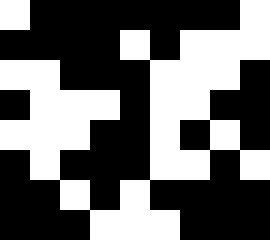[["white", "black", "black", "black", "black", "black", "black", "black", "white"], ["black", "black", "black", "black", "white", "black", "white", "white", "white"], ["white", "white", "black", "black", "black", "white", "white", "white", "black"], ["black", "white", "white", "white", "black", "white", "white", "black", "black"], ["white", "white", "white", "black", "black", "white", "black", "white", "black"], ["black", "white", "black", "black", "black", "white", "white", "black", "white"], ["black", "black", "white", "black", "white", "black", "black", "black", "black"], ["black", "black", "black", "white", "white", "white", "black", "black", "black"]]